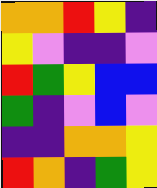[["orange", "orange", "red", "yellow", "indigo"], ["yellow", "violet", "indigo", "indigo", "violet"], ["red", "green", "yellow", "blue", "blue"], ["green", "indigo", "violet", "blue", "violet"], ["indigo", "indigo", "orange", "orange", "yellow"], ["red", "orange", "indigo", "green", "yellow"]]